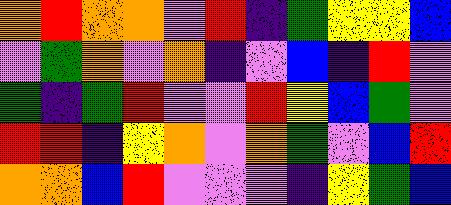[["orange", "red", "orange", "orange", "violet", "red", "indigo", "green", "yellow", "yellow", "blue"], ["violet", "green", "orange", "violet", "orange", "indigo", "violet", "blue", "indigo", "red", "violet"], ["green", "indigo", "green", "red", "violet", "violet", "red", "yellow", "blue", "green", "violet"], ["red", "red", "indigo", "yellow", "orange", "violet", "orange", "green", "violet", "blue", "red"], ["orange", "orange", "blue", "red", "violet", "violet", "violet", "indigo", "yellow", "green", "blue"]]